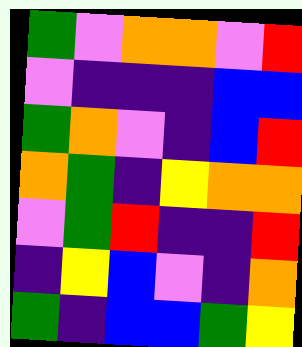[["green", "violet", "orange", "orange", "violet", "red"], ["violet", "indigo", "indigo", "indigo", "blue", "blue"], ["green", "orange", "violet", "indigo", "blue", "red"], ["orange", "green", "indigo", "yellow", "orange", "orange"], ["violet", "green", "red", "indigo", "indigo", "red"], ["indigo", "yellow", "blue", "violet", "indigo", "orange"], ["green", "indigo", "blue", "blue", "green", "yellow"]]